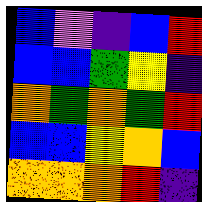[["blue", "violet", "indigo", "blue", "red"], ["blue", "blue", "green", "yellow", "indigo"], ["orange", "green", "orange", "green", "red"], ["blue", "blue", "yellow", "orange", "blue"], ["orange", "orange", "orange", "red", "indigo"]]